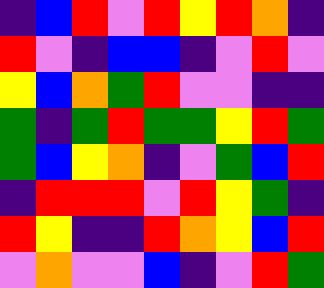[["indigo", "blue", "red", "violet", "red", "yellow", "red", "orange", "indigo"], ["red", "violet", "indigo", "blue", "blue", "indigo", "violet", "red", "violet"], ["yellow", "blue", "orange", "green", "red", "violet", "violet", "indigo", "indigo"], ["green", "indigo", "green", "red", "green", "green", "yellow", "red", "green"], ["green", "blue", "yellow", "orange", "indigo", "violet", "green", "blue", "red"], ["indigo", "red", "red", "red", "violet", "red", "yellow", "green", "indigo"], ["red", "yellow", "indigo", "indigo", "red", "orange", "yellow", "blue", "red"], ["violet", "orange", "violet", "violet", "blue", "indigo", "violet", "red", "green"]]